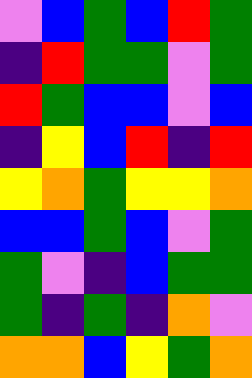[["violet", "blue", "green", "blue", "red", "green"], ["indigo", "red", "green", "green", "violet", "green"], ["red", "green", "blue", "blue", "violet", "blue"], ["indigo", "yellow", "blue", "red", "indigo", "red"], ["yellow", "orange", "green", "yellow", "yellow", "orange"], ["blue", "blue", "green", "blue", "violet", "green"], ["green", "violet", "indigo", "blue", "green", "green"], ["green", "indigo", "green", "indigo", "orange", "violet"], ["orange", "orange", "blue", "yellow", "green", "orange"]]